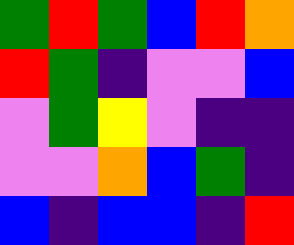[["green", "red", "green", "blue", "red", "orange"], ["red", "green", "indigo", "violet", "violet", "blue"], ["violet", "green", "yellow", "violet", "indigo", "indigo"], ["violet", "violet", "orange", "blue", "green", "indigo"], ["blue", "indigo", "blue", "blue", "indigo", "red"]]